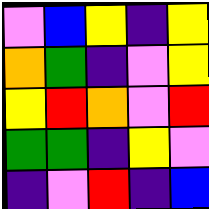[["violet", "blue", "yellow", "indigo", "yellow"], ["orange", "green", "indigo", "violet", "yellow"], ["yellow", "red", "orange", "violet", "red"], ["green", "green", "indigo", "yellow", "violet"], ["indigo", "violet", "red", "indigo", "blue"]]